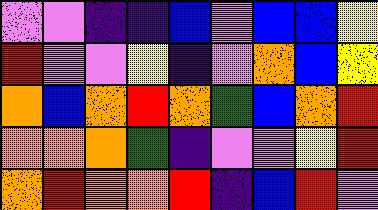[["violet", "violet", "indigo", "indigo", "blue", "violet", "blue", "blue", "yellow"], ["red", "violet", "violet", "yellow", "indigo", "violet", "orange", "blue", "yellow"], ["orange", "blue", "orange", "red", "orange", "green", "blue", "orange", "red"], ["orange", "orange", "orange", "green", "indigo", "violet", "violet", "yellow", "red"], ["orange", "red", "orange", "orange", "red", "indigo", "blue", "red", "violet"]]